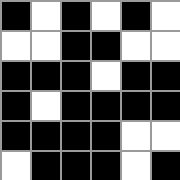[["black", "white", "black", "white", "black", "white"], ["white", "white", "black", "black", "white", "white"], ["black", "black", "black", "white", "black", "black"], ["black", "white", "black", "black", "black", "black"], ["black", "black", "black", "black", "white", "white"], ["white", "black", "black", "black", "white", "black"]]